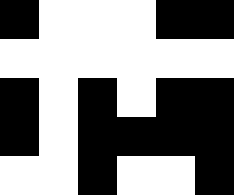[["black", "white", "white", "white", "black", "black"], ["white", "white", "white", "white", "white", "white"], ["black", "white", "black", "white", "black", "black"], ["black", "white", "black", "black", "black", "black"], ["white", "white", "black", "white", "white", "black"]]